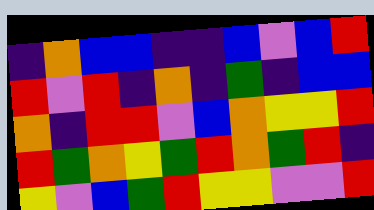[["indigo", "orange", "blue", "blue", "indigo", "indigo", "blue", "violet", "blue", "red"], ["red", "violet", "red", "indigo", "orange", "indigo", "green", "indigo", "blue", "blue"], ["orange", "indigo", "red", "red", "violet", "blue", "orange", "yellow", "yellow", "red"], ["red", "green", "orange", "yellow", "green", "red", "orange", "green", "red", "indigo"], ["yellow", "violet", "blue", "green", "red", "yellow", "yellow", "violet", "violet", "red"]]